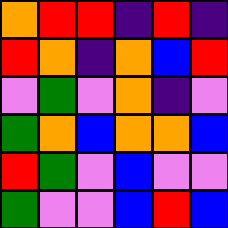[["orange", "red", "red", "indigo", "red", "indigo"], ["red", "orange", "indigo", "orange", "blue", "red"], ["violet", "green", "violet", "orange", "indigo", "violet"], ["green", "orange", "blue", "orange", "orange", "blue"], ["red", "green", "violet", "blue", "violet", "violet"], ["green", "violet", "violet", "blue", "red", "blue"]]